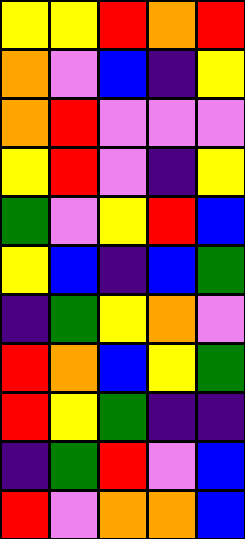[["yellow", "yellow", "red", "orange", "red"], ["orange", "violet", "blue", "indigo", "yellow"], ["orange", "red", "violet", "violet", "violet"], ["yellow", "red", "violet", "indigo", "yellow"], ["green", "violet", "yellow", "red", "blue"], ["yellow", "blue", "indigo", "blue", "green"], ["indigo", "green", "yellow", "orange", "violet"], ["red", "orange", "blue", "yellow", "green"], ["red", "yellow", "green", "indigo", "indigo"], ["indigo", "green", "red", "violet", "blue"], ["red", "violet", "orange", "orange", "blue"]]